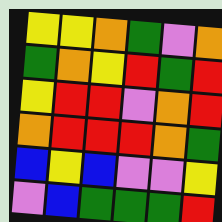[["yellow", "yellow", "orange", "green", "violet", "orange"], ["green", "orange", "yellow", "red", "green", "red"], ["yellow", "red", "red", "violet", "orange", "red"], ["orange", "red", "red", "red", "orange", "green"], ["blue", "yellow", "blue", "violet", "violet", "yellow"], ["violet", "blue", "green", "green", "green", "red"]]